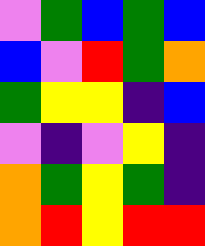[["violet", "green", "blue", "green", "blue"], ["blue", "violet", "red", "green", "orange"], ["green", "yellow", "yellow", "indigo", "blue"], ["violet", "indigo", "violet", "yellow", "indigo"], ["orange", "green", "yellow", "green", "indigo"], ["orange", "red", "yellow", "red", "red"]]